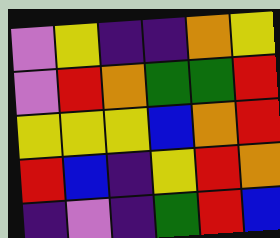[["violet", "yellow", "indigo", "indigo", "orange", "yellow"], ["violet", "red", "orange", "green", "green", "red"], ["yellow", "yellow", "yellow", "blue", "orange", "red"], ["red", "blue", "indigo", "yellow", "red", "orange"], ["indigo", "violet", "indigo", "green", "red", "blue"]]